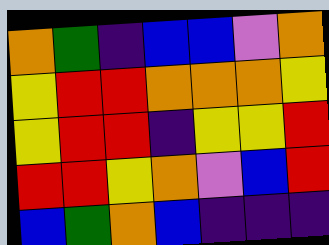[["orange", "green", "indigo", "blue", "blue", "violet", "orange"], ["yellow", "red", "red", "orange", "orange", "orange", "yellow"], ["yellow", "red", "red", "indigo", "yellow", "yellow", "red"], ["red", "red", "yellow", "orange", "violet", "blue", "red"], ["blue", "green", "orange", "blue", "indigo", "indigo", "indigo"]]